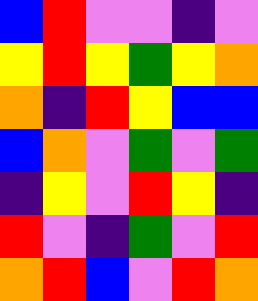[["blue", "red", "violet", "violet", "indigo", "violet"], ["yellow", "red", "yellow", "green", "yellow", "orange"], ["orange", "indigo", "red", "yellow", "blue", "blue"], ["blue", "orange", "violet", "green", "violet", "green"], ["indigo", "yellow", "violet", "red", "yellow", "indigo"], ["red", "violet", "indigo", "green", "violet", "red"], ["orange", "red", "blue", "violet", "red", "orange"]]